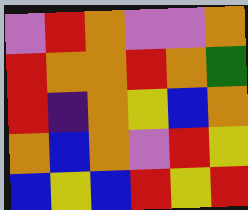[["violet", "red", "orange", "violet", "violet", "orange"], ["red", "orange", "orange", "red", "orange", "green"], ["red", "indigo", "orange", "yellow", "blue", "orange"], ["orange", "blue", "orange", "violet", "red", "yellow"], ["blue", "yellow", "blue", "red", "yellow", "red"]]